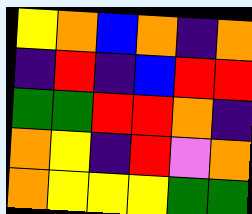[["yellow", "orange", "blue", "orange", "indigo", "orange"], ["indigo", "red", "indigo", "blue", "red", "red"], ["green", "green", "red", "red", "orange", "indigo"], ["orange", "yellow", "indigo", "red", "violet", "orange"], ["orange", "yellow", "yellow", "yellow", "green", "green"]]